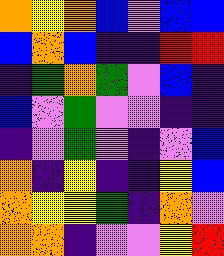[["orange", "yellow", "orange", "blue", "violet", "blue", "blue"], ["blue", "orange", "blue", "indigo", "indigo", "red", "red"], ["indigo", "green", "orange", "green", "violet", "blue", "indigo"], ["blue", "violet", "green", "violet", "violet", "indigo", "indigo"], ["indigo", "violet", "green", "violet", "indigo", "violet", "blue"], ["orange", "indigo", "yellow", "indigo", "indigo", "yellow", "blue"], ["orange", "yellow", "yellow", "green", "indigo", "orange", "violet"], ["orange", "orange", "indigo", "violet", "violet", "yellow", "red"]]